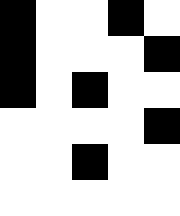[["black", "white", "white", "black", "white"], ["black", "white", "white", "white", "black"], ["black", "white", "black", "white", "white"], ["white", "white", "white", "white", "black"], ["white", "white", "black", "white", "white"], ["white", "white", "white", "white", "white"]]